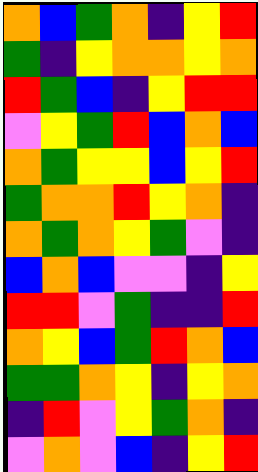[["orange", "blue", "green", "orange", "indigo", "yellow", "red"], ["green", "indigo", "yellow", "orange", "orange", "yellow", "orange"], ["red", "green", "blue", "indigo", "yellow", "red", "red"], ["violet", "yellow", "green", "red", "blue", "orange", "blue"], ["orange", "green", "yellow", "yellow", "blue", "yellow", "red"], ["green", "orange", "orange", "red", "yellow", "orange", "indigo"], ["orange", "green", "orange", "yellow", "green", "violet", "indigo"], ["blue", "orange", "blue", "violet", "violet", "indigo", "yellow"], ["red", "red", "violet", "green", "indigo", "indigo", "red"], ["orange", "yellow", "blue", "green", "red", "orange", "blue"], ["green", "green", "orange", "yellow", "indigo", "yellow", "orange"], ["indigo", "red", "violet", "yellow", "green", "orange", "indigo"], ["violet", "orange", "violet", "blue", "indigo", "yellow", "red"]]